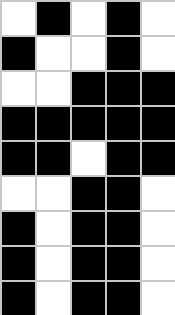[["white", "black", "white", "black", "white"], ["black", "white", "white", "black", "white"], ["white", "white", "black", "black", "black"], ["black", "black", "black", "black", "black"], ["black", "black", "white", "black", "black"], ["white", "white", "black", "black", "white"], ["black", "white", "black", "black", "white"], ["black", "white", "black", "black", "white"], ["black", "white", "black", "black", "white"]]